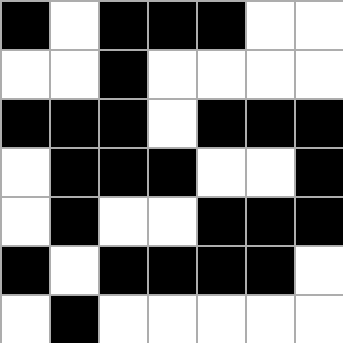[["black", "white", "black", "black", "black", "white", "white"], ["white", "white", "black", "white", "white", "white", "white"], ["black", "black", "black", "white", "black", "black", "black"], ["white", "black", "black", "black", "white", "white", "black"], ["white", "black", "white", "white", "black", "black", "black"], ["black", "white", "black", "black", "black", "black", "white"], ["white", "black", "white", "white", "white", "white", "white"]]